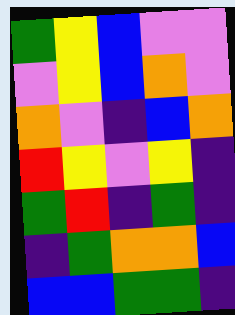[["green", "yellow", "blue", "violet", "violet"], ["violet", "yellow", "blue", "orange", "violet"], ["orange", "violet", "indigo", "blue", "orange"], ["red", "yellow", "violet", "yellow", "indigo"], ["green", "red", "indigo", "green", "indigo"], ["indigo", "green", "orange", "orange", "blue"], ["blue", "blue", "green", "green", "indigo"]]